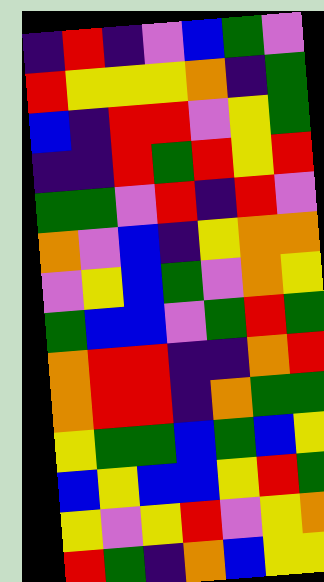[["indigo", "red", "indigo", "violet", "blue", "green", "violet"], ["red", "yellow", "yellow", "yellow", "orange", "indigo", "green"], ["blue", "indigo", "red", "red", "violet", "yellow", "green"], ["indigo", "indigo", "red", "green", "red", "yellow", "red"], ["green", "green", "violet", "red", "indigo", "red", "violet"], ["orange", "violet", "blue", "indigo", "yellow", "orange", "orange"], ["violet", "yellow", "blue", "green", "violet", "orange", "yellow"], ["green", "blue", "blue", "violet", "green", "red", "green"], ["orange", "red", "red", "indigo", "indigo", "orange", "red"], ["orange", "red", "red", "indigo", "orange", "green", "green"], ["yellow", "green", "green", "blue", "green", "blue", "yellow"], ["blue", "yellow", "blue", "blue", "yellow", "red", "green"], ["yellow", "violet", "yellow", "red", "violet", "yellow", "orange"], ["red", "green", "indigo", "orange", "blue", "yellow", "yellow"]]